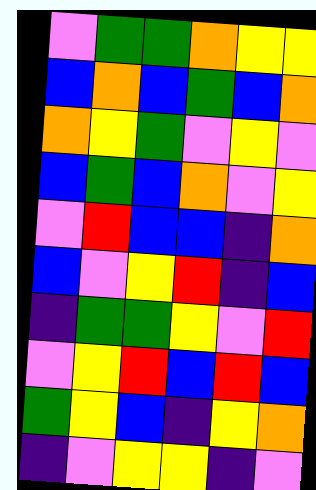[["violet", "green", "green", "orange", "yellow", "yellow"], ["blue", "orange", "blue", "green", "blue", "orange"], ["orange", "yellow", "green", "violet", "yellow", "violet"], ["blue", "green", "blue", "orange", "violet", "yellow"], ["violet", "red", "blue", "blue", "indigo", "orange"], ["blue", "violet", "yellow", "red", "indigo", "blue"], ["indigo", "green", "green", "yellow", "violet", "red"], ["violet", "yellow", "red", "blue", "red", "blue"], ["green", "yellow", "blue", "indigo", "yellow", "orange"], ["indigo", "violet", "yellow", "yellow", "indigo", "violet"]]